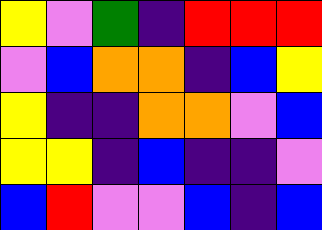[["yellow", "violet", "green", "indigo", "red", "red", "red"], ["violet", "blue", "orange", "orange", "indigo", "blue", "yellow"], ["yellow", "indigo", "indigo", "orange", "orange", "violet", "blue"], ["yellow", "yellow", "indigo", "blue", "indigo", "indigo", "violet"], ["blue", "red", "violet", "violet", "blue", "indigo", "blue"]]